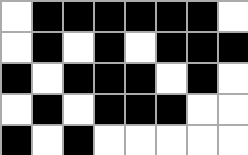[["white", "black", "black", "black", "black", "black", "black", "white"], ["white", "black", "white", "black", "white", "black", "black", "black"], ["black", "white", "black", "black", "black", "white", "black", "white"], ["white", "black", "white", "black", "black", "black", "white", "white"], ["black", "white", "black", "white", "white", "white", "white", "white"]]